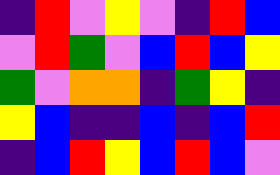[["indigo", "red", "violet", "yellow", "violet", "indigo", "red", "blue"], ["violet", "red", "green", "violet", "blue", "red", "blue", "yellow"], ["green", "violet", "orange", "orange", "indigo", "green", "yellow", "indigo"], ["yellow", "blue", "indigo", "indigo", "blue", "indigo", "blue", "red"], ["indigo", "blue", "red", "yellow", "blue", "red", "blue", "violet"]]